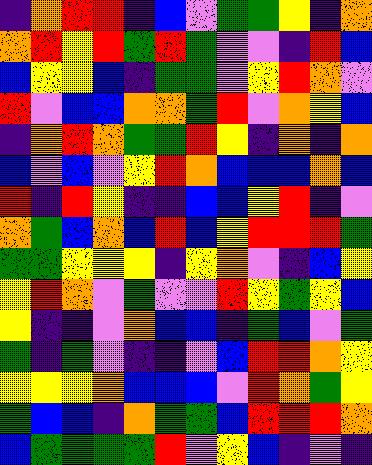[["indigo", "orange", "red", "red", "indigo", "blue", "violet", "green", "green", "yellow", "indigo", "orange"], ["orange", "red", "yellow", "red", "green", "red", "green", "violet", "violet", "indigo", "red", "blue"], ["blue", "yellow", "yellow", "blue", "indigo", "green", "green", "violet", "yellow", "red", "orange", "violet"], ["red", "violet", "blue", "blue", "orange", "orange", "green", "red", "violet", "orange", "yellow", "blue"], ["indigo", "orange", "red", "orange", "green", "green", "red", "yellow", "indigo", "orange", "indigo", "orange"], ["blue", "violet", "blue", "violet", "yellow", "red", "orange", "blue", "blue", "blue", "orange", "blue"], ["red", "indigo", "red", "yellow", "indigo", "indigo", "blue", "blue", "yellow", "red", "indigo", "violet"], ["orange", "green", "blue", "orange", "blue", "red", "blue", "yellow", "red", "red", "red", "green"], ["green", "green", "yellow", "yellow", "yellow", "indigo", "yellow", "orange", "violet", "indigo", "blue", "yellow"], ["yellow", "red", "orange", "violet", "green", "violet", "violet", "red", "yellow", "green", "yellow", "blue"], ["yellow", "indigo", "indigo", "violet", "orange", "blue", "blue", "indigo", "green", "blue", "violet", "green"], ["green", "indigo", "green", "violet", "indigo", "indigo", "violet", "blue", "red", "red", "orange", "yellow"], ["yellow", "yellow", "yellow", "orange", "blue", "blue", "blue", "violet", "red", "orange", "green", "yellow"], ["green", "blue", "blue", "indigo", "orange", "green", "green", "blue", "red", "red", "red", "orange"], ["blue", "green", "green", "green", "green", "red", "violet", "yellow", "blue", "indigo", "violet", "indigo"]]